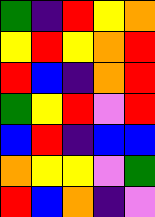[["green", "indigo", "red", "yellow", "orange"], ["yellow", "red", "yellow", "orange", "red"], ["red", "blue", "indigo", "orange", "red"], ["green", "yellow", "red", "violet", "red"], ["blue", "red", "indigo", "blue", "blue"], ["orange", "yellow", "yellow", "violet", "green"], ["red", "blue", "orange", "indigo", "violet"]]